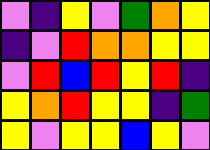[["violet", "indigo", "yellow", "violet", "green", "orange", "yellow"], ["indigo", "violet", "red", "orange", "orange", "yellow", "yellow"], ["violet", "red", "blue", "red", "yellow", "red", "indigo"], ["yellow", "orange", "red", "yellow", "yellow", "indigo", "green"], ["yellow", "violet", "yellow", "yellow", "blue", "yellow", "violet"]]